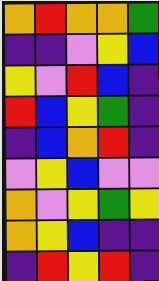[["orange", "red", "orange", "orange", "green"], ["indigo", "indigo", "violet", "yellow", "blue"], ["yellow", "violet", "red", "blue", "indigo"], ["red", "blue", "yellow", "green", "indigo"], ["indigo", "blue", "orange", "red", "indigo"], ["violet", "yellow", "blue", "violet", "violet"], ["orange", "violet", "yellow", "green", "yellow"], ["orange", "yellow", "blue", "indigo", "indigo"], ["indigo", "red", "yellow", "red", "indigo"]]